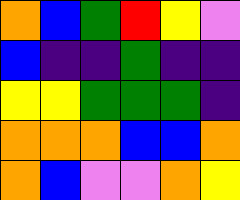[["orange", "blue", "green", "red", "yellow", "violet"], ["blue", "indigo", "indigo", "green", "indigo", "indigo"], ["yellow", "yellow", "green", "green", "green", "indigo"], ["orange", "orange", "orange", "blue", "blue", "orange"], ["orange", "blue", "violet", "violet", "orange", "yellow"]]